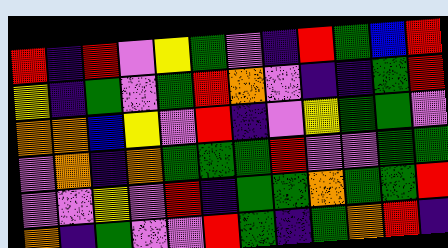[["red", "indigo", "red", "violet", "yellow", "green", "violet", "indigo", "red", "green", "blue", "red"], ["yellow", "indigo", "green", "violet", "green", "red", "orange", "violet", "indigo", "indigo", "green", "red"], ["orange", "orange", "blue", "yellow", "violet", "red", "indigo", "violet", "yellow", "green", "green", "violet"], ["violet", "orange", "indigo", "orange", "green", "green", "green", "red", "violet", "violet", "green", "green"], ["violet", "violet", "yellow", "violet", "red", "indigo", "green", "green", "orange", "green", "green", "red"], ["orange", "indigo", "green", "violet", "violet", "red", "green", "indigo", "green", "orange", "red", "indigo"]]